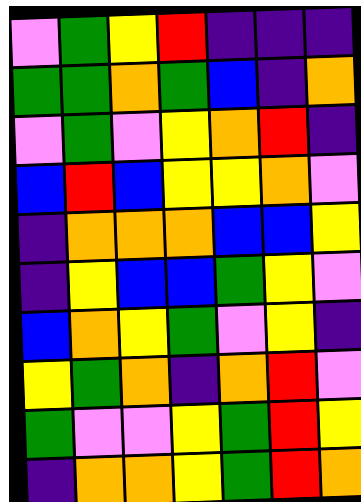[["violet", "green", "yellow", "red", "indigo", "indigo", "indigo"], ["green", "green", "orange", "green", "blue", "indigo", "orange"], ["violet", "green", "violet", "yellow", "orange", "red", "indigo"], ["blue", "red", "blue", "yellow", "yellow", "orange", "violet"], ["indigo", "orange", "orange", "orange", "blue", "blue", "yellow"], ["indigo", "yellow", "blue", "blue", "green", "yellow", "violet"], ["blue", "orange", "yellow", "green", "violet", "yellow", "indigo"], ["yellow", "green", "orange", "indigo", "orange", "red", "violet"], ["green", "violet", "violet", "yellow", "green", "red", "yellow"], ["indigo", "orange", "orange", "yellow", "green", "red", "orange"]]